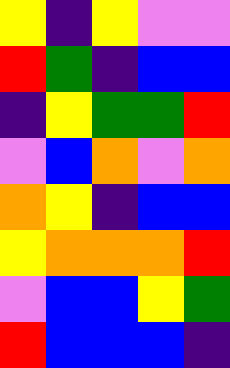[["yellow", "indigo", "yellow", "violet", "violet"], ["red", "green", "indigo", "blue", "blue"], ["indigo", "yellow", "green", "green", "red"], ["violet", "blue", "orange", "violet", "orange"], ["orange", "yellow", "indigo", "blue", "blue"], ["yellow", "orange", "orange", "orange", "red"], ["violet", "blue", "blue", "yellow", "green"], ["red", "blue", "blue", "blue", "indigo"]]